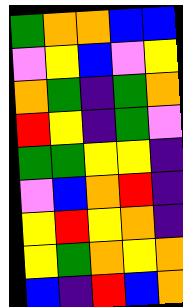[["green", "orange", "orange", "blue", "blue"], ["violet", "yellow", "blue", "violet", "yellow"], ["orange", "green", "indigo", "green", "orange"], ["red", "yellow", "indigo", "green", "violet"], ["green", "green", "yellow", "yellow", "indigo"], ["violet", "blue", "orange", "red", "indigo"], ["yellow", "red", "yellow", "orange", "indigo"], ["yellow", "green", "orange", "yellow", "orange"], ["blue", "indigo", "red", "blue", "orange"]]